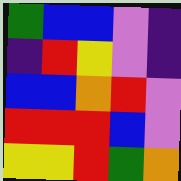[["green", "blue", "blue", "violet", "indigo"], ["indigo", "red", "yellow", "violet", "indigo"], ["blue", "blue", "orange", "red", "violet"], ["red", "red", "red", "blue", "violet"], ["yellow", "yellow", "red", "green", "orange"]]